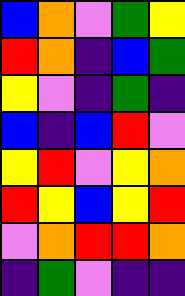[["blue", "orange", "violet", "green", "yellow"], ["red", "orange", "indigo", "blue", "green"], ["yellow", "violet", "indigo", "green", "indigo"], ["blue", "indigo", "blue", "red", "violet"], ["yellow", "red", "violet", "yellow", "orange"], ["red", "yellow", "blue", "yellow", "red"], ["violet", "orange", "red", "red", "orange"], ["indigo", "green", "violet", "indigo", "indigo"]]